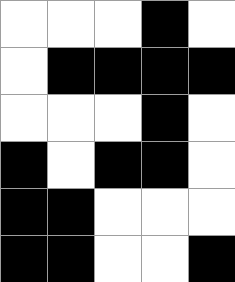[["white", "white", "white", "black", "white"], ["white", "black", "black", "black", "black"], ["white", "white", "white", "black", "white"], ["black", "white", "black", "black", "white"], ["black", "black", "white", "white", "white"], ["black", "black", "white", "white", "black"]]